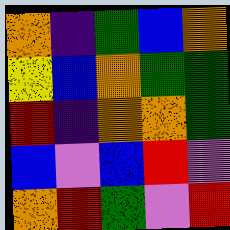[["orange", "indigo", "green", "blue", "orange"], ["yellow", "blue", "orange", "green", "green"], ["red", "indigo", "orange", "orange", "green"], ["blue", "violet", "blue", "red", "violet"], ["orange", "red", "green", "violet", "red"]]